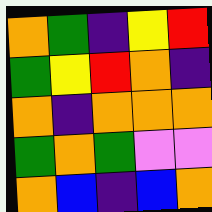[["orange", "green", "indigo", "yellow", "red"], ["green", "yellow", "red", "orange", "indigo"], ["orange", "indigo", "orange", "orange", "orange"], ["green", "orange", "green", "violet", "violet"], ["orange", "blue", "indigo", "blue", "orange"]]